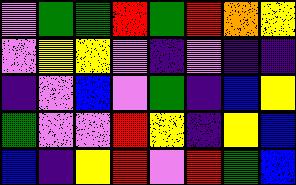[["violet", "green", "green", "red", "green", "red", "orange", "yellow"], ["violet", "yellow", "yellow", "violet", "indigo", "violet", "indigo", "indigo"], ["indigo", "violet", "blue", "violet", "green", "indigo", "blue", "yellow"], ["green", "violet", "violet", "red", "yellow", "indigo", "yellow", "blue"], ["blue", "indigo", "yellow", "red", "violet", "red", "green", "blue"]]